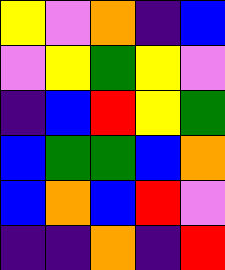[["yellow", "violet", "orange", "indigo", "blue"], ["violet", "yellow", "green", "yellow", "violet"], ["indigo", "blue", "red", "yellow", "green"], ["blue", "green", "green", "blue", "orange"], ["blue", "orange", "blue", "red", "violet"], ["indigo", "indigo", "orange", "indigo", "red"]]